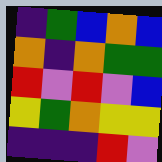[["indigo", "green", "blue", "orange", "blue"], ["orange", "indigo", "orange", "green", "green"], ["red", "violet", "red", "violet", "blue"], ["yellow", "green", "orange", "yellow", "yellow"], ["indigo", "indigo", "indigo", "red", "violet"]]